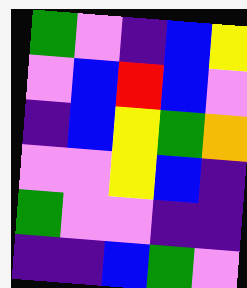[["green", "violet", "indigo", "blue", "yellow"], ["violet", "blue", "red", "blue", "violet"], ["indigo", "blue", "yellow", "green", "orange"], ["violet", "violet", "yellow", "blue", "indigo"], ["green", "violet", "violet", "indigo", "indigo"], ["indigo", "indigo", "blue", "green", "violet"]]